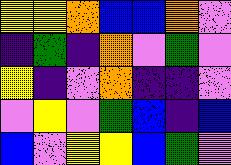[["yellow", "yellow", "orange", "blue", "blue", "orange", "violet"], ["indigo", "green", "indigo", "orange", "violet", "green", "violet"], ["yellow", "indigo", "violet", "orange", "indigo", "indigo", "violet"], ["violet", "yellow", "violet", "green", "blue", "indigo", "blue"], ["blue", "violet", "yellow", "yellow", "blue", "green", "violet"]]